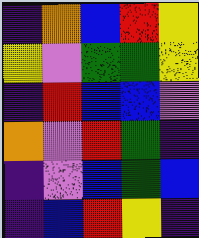[["indigo", "orange", "blue", "red", "yellow"], ["yellow", "violet", "green", "green", "yellow"], ["indigo", "red", "blue", "blue", "violet"], ["orange", "violet", "red", "green", "indigo"], ["indigo", "violet", "blue", "green", "blue"], ["indigo", "blue", "red", "yellow", "indigo"]]